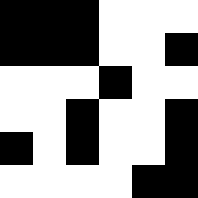[["black", "black", "black", "white", "white", "white"], ["black", "black", "black", "white", "white", "black"], ["white", "white", "white", "black", "white", "white"], ["white", "white", "black", "white", "white", "black"], ["black", "white", "black", "white", "white", "black"], ["white", "white", "white", "white", "black", "black"]]